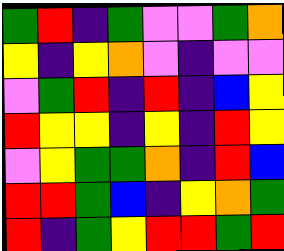[["green", "red", "indigo", "green", "violet", "violet", "green", "orange"], ["yellow", "indigo", "yellow", "orange", "violet", "indigo", "violet", "violet"], ["violet", "green", "red", "indigo", "red", "indigo", "blue", "yellow"], ["red", "yellow", "yellow", "indigo", "yellow", "indigo", "red", "yellow"], ["violet", "yellow", "green", "green", "orange", "indigo", "red", "blue"], ["red", "red", "green", "blue", "indigo", "yellow", "orange", "green"], ["red", "indigo", "green", "yellow", "red", "red", "green", "red"]]